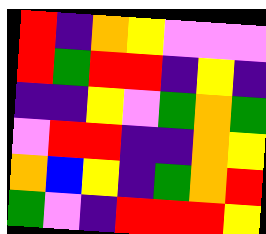[["red", "indigo", "orange", "yellow", "violet", "violet", "violet"], ["red", "green", "red", "red", "indigo", "yellow", "indigo"], ["indigo", "indigo", "yellow", "violet", "green", "orange", "green"], ["violet", "red", "red", "indigo", "indigo", "orange", "yellow"], ["orange", "blue", "yellow", "indigo", "green", "orange", "red"], ["green", "violet", "indigo", "red", "red", "red", "yellow"]]